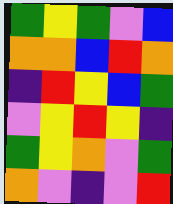[["green", "yellow", "green", "violet", "blue"], ["orange", "orange", "blue", "red", "orange"], ["indigo", "red", "yellow", "blue", "green"], ["violet", "yellow", "red", "yellow", "indigo"], ["green", "yellow", "orange", "violet", "green"], ["orange", "violet", "indigo", "violet", "red"]]